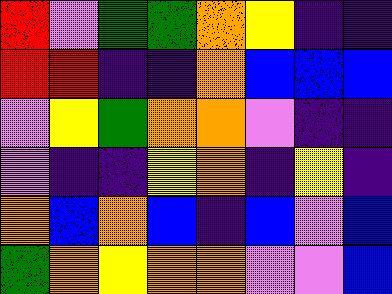[["red", "violet", "green", "green", "orange", "yellow", "indigo", "indigo"], ["red", "red", "indigo", "indigo", "orange", "blue", "blue", "blue"], ["violet", "yellow", "green", "orange", "orange", "violet", "indigo", "indigo"], ["violet", "indigo", "indigo", "yellow", "orange", "indigo", "yellow", "indigo"], ["orange", "blue", "orange", "blue", "indigo", "blue", "violet", "blue"], ["green", "orange", "yellow", "orange", "orange", "violet", "violet", "blue"]]